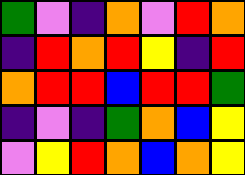[["green", "violet", "indigo", "orange", "violet", "red", "orange"], ["indigo", "red", "orange", "red", "yellow", "indigo", "red"], ["orange", "red", "red", "blue", "red", "red", "green"], ["indigo", "violet", "indigo", "green", "orange", "blue", "yellow"], ["violet", "yellow", "red", "orange", "blue", "orange", "yellow"]]